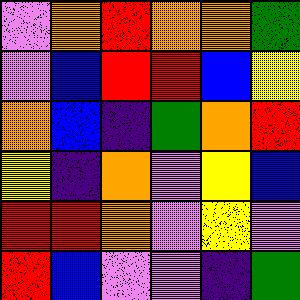[["violet", "orange", "red", "orange", "orange", "green"], ["violet", "blue", "red", "red", "blue", "yellow"], ["orange", "blue", "indigo", "green", "orange", "red"], ["yellow", "indigo", "orange", "violet", "yellow", "blue"], ["red", "red", "orange", "violet", "yellow", "violet"], ["red", "blue", "violet", "violet", "indigo", "green"]]